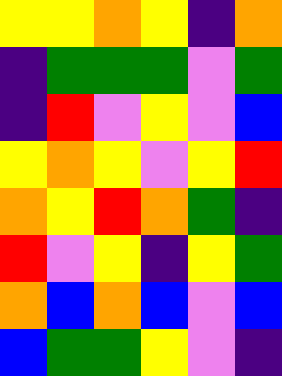[["yellow", "yellow", "orange", "yellow", "indigo", "orange"], ["indigo", "green", "green", "green", "violet", "green"], ["indigo", "red", "violet", "yellow", "violet", "blue"], ["yellow", "orange", "yellow", "violet", "yellow", "red"], ["orange", "yellow", "red", "orange", "green", "indigo"], ["red", "violet", "yellow", "indigo", "yellow", "green"], ["orange", "blue", "orange", "blue", "violet", "blue"], ["blue", "green", "green", "yellow", "violet", "indigo"]]